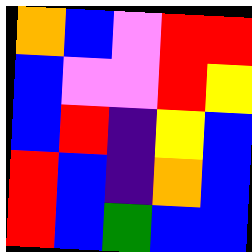[["orange", "blue", "violet", "red", "red"], ["blue", "violet", "violet", "red", "yellow"], ["blue", "red", "indigo", "yellow", "blue"], ["red", "blue", "indigo", "orange", "blue"], ["red", "blue", "green", "blue", "blue"]]